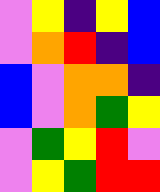[["violet", "yellow", "indigo", "yellow", "blue"], ["violet", "orange", "red", "indigo", "blue"], ["blue", "violet", "orange", "orange", "indigo"], ["blue", "violet", "orange", "green", "yellow"], ["violet", "green", "yellow", "red", "violet"], ["violet", "yellow", "green", "red", "red"]]